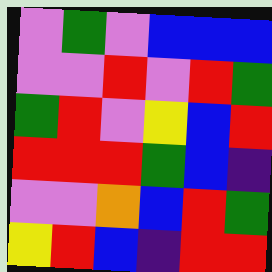[["violet", "green", "violet", "blue", "blue", "blue"], ["violet", "violet", "red", "violet", "red", "green"], ["green", "red", "violet", "yellow", "blue", "red"], ["red", "red", "red", "green", "blue", "indigo"], ["violet", "violet", "orange", "blue", "red", "green"], ["yellow", "red", "blue", "indigo", "red", "red"]]